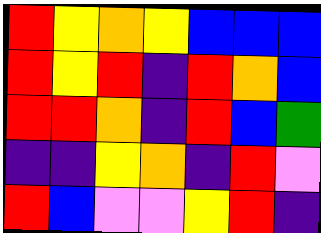[["red", "yellow", "orange", "yellow", "blue", "blue", "blue"], ["red", "yellow", "red", "indigo", "red", "orange", "blue"], ["red", "red", "orange", "indigo", "red", "blue", "green"], ["indigo", "indigo", "yellow", "orange", "indigo", "red", "violet"], ["red", "blue", "violet", "violet", "yellow", "red", "indigo"]]